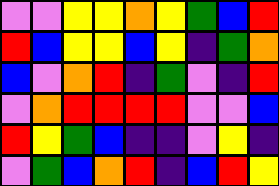[["violet", "violet", "yellow", "yellow", "orange", "yellow", "green", "blue", "red"], ["red", "blue", "yellow", "yellow", "blue", "yellow", "indigo", "green", "orange"], ["blue", "violet", "orange", "red", "indigo", "green", "violet", "indigo", "red"], ["violet", "orange", "red", "red", "red", "red", "violet", "violet", "blue"], ["red", "yellow", "green", "blue", "indigo", "indigo", "violet", "yellow", "indigo"], ["violet", "green", "blue", "orange", "red", "indigo", "blue", "red", "yellow"]]